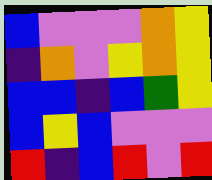[["blue", "violet", "violet", "violet", "orange", "yellow"], ["indigo", "orange", "violet", "yellow", "orange", "yellow"], ["blue", "blue", "indigo", "blue", "green", "yellow"], ["blue", "yellow", "blue", "violet", "violet", "violet"], ["red", "indigo", "blue", "red", "violet", "red"]]